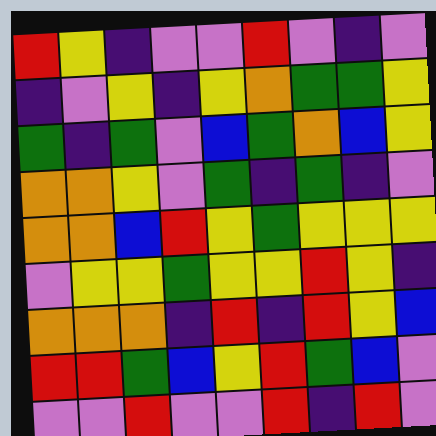[["red", "yellow", "indigo", "violet", "violet", "red", "violet", "indigo", "violet"], ["indigo", "violet", "yellow", "indigo", "yellow", "orange", "green", "green", "yellow"], ["green", "indigo", "green", "violet", "blue", "green", "orange", "blue", "yellow"], ["orange", "orange", "yellow", "violet", "green", "indigo", "green", "indigo", "violet"], ["orange", "orange", "blue", "red", "yellow", "green", "yellow", "yellow", "yellow"], ["violet", "yellow", "yellow", "green", "yellow", "yellow", "red", "yellow", "indigo"], ["orange", "orange", "orange", "indigo", "red", "indigo", "red", "yellow", "blue"], ["red", "red", "green", "blue", "yellow", "red", "green", "blue", "violet"], ["violet", "violet", "red", "violet", "violet", "red", "indigo", "red", "violet"]]